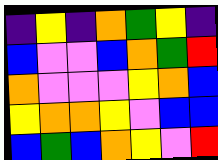[["indigo", "yellow", "indigo", "orange", "green", "yellow", "indigo"], ["blue", "violet", "violet", "blue", "orange", "green", "red"], ["orange", "violet", "violet", "violet", "yellow", "orange", "blue"], ["yellow", "orange", "orange", "yellow", "violet", "blue", "blue"], ["blue", "green", "blue", "orange", "yellow", "violet", "red"]]